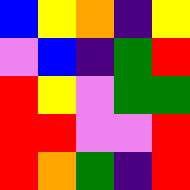[["blue", "yellow", "orange", "indigo", "yellow"], ["violet", "blue", "indigo", "green", "red"], ["red", "yellow", "violet", "green", "green"], ["red", "red", "violet", "violet", "red"], ["red", "orange", "green", "indigo", "red"]]